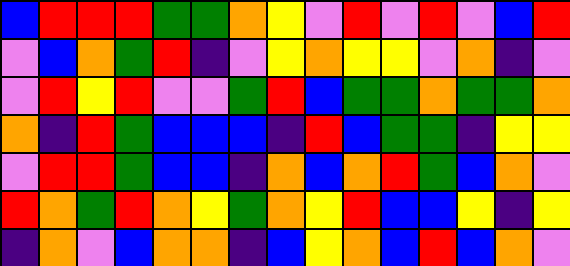[["blue", "red", "red", "red", "green", "green", "orange", "yellow", "violet", "red", "violet", "red", "violet", "blue", "red"], ["violet", "blue", "orange", "green", "red", "indigo", "violet", "yellow", "orange", "yellow", "yellow", "violet", "orange", "indigo", "violet"], ["violet", "red", "yellow", "red", "violet", "violet", "green", "red", "blue", "green", "green", "orange", "green", "green", "orange"], ["orange", "indigo", "red", "green", "blue", "blue", "blue", "indigo", "red", "blue", "green", "green", "indigo", "yellow", "yellow"], ["violet", "red", "red", "green", "blue", "blue", "indigo", "orange", "blue", "orange", "red", "green", "blue", "orange", "violet"], ["red", "orange", "green", "red", "orange", "yellow", "green", "orange", "yellow", "red", "blue", "blue", "yellow", "indigo", "yellow"], ["indigo", "orange", "violet", "blue", "orange", "orange", "indigo", "blue", "yellow", "orange", "blue", "red", "blue", "orange", "violet"]]